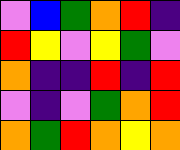[["violet", "blue", "green", "orange", "red", "indigo"], ["red", "yellow", "violet", "yellow", "green", "violet"], ["orange", "indigo", "indigo", "red", "indigo", "red"], ["violet", "indigo", "violet", "green", "orange", "red"], ["orange", "green", "red", "orange", "yellow", "orange"]]